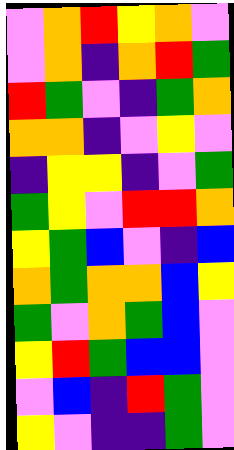[["violet", "orange", "red", "yellow", "orange", "violet"], ["violet", "orange", "indigo", "orange", "red", "green"], ["red", "green", "violet", "indigo", "green", "orange"], ["orange", "orange", "indigo", "violet", "yellow", "violet"], ["indigo", "yellow", "yellow", "indigo", "violet", "green"], ["green", "yellow", "violet", "red", "red", "orange"], ["yellow", "green", "blue", "violet", "indigo", "blue"], ["orange", "green", "orange", "orange", "blue", "yellow"], ["green", "violet", "orange", "green", "blue", "violet"], ["yellow", "red", "green", "blue", "blue", "violet"], ["violet", "blue", "indigo", "red", "green", "violet"], ["yellow", "violet", "indigo", "indigo", "green", "violet"]]